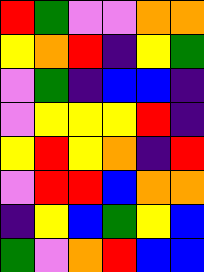[["red", "green", "violet", "violet", "orange", "orange"], ["yellow", "orange", "red", "indigo", "yellow", "green"], ["violet", "green", "indigo", "blue", "blue", "indigo"], ["violet", "yellow", "yellow", "yellow", "red", "indigo"], ["yellow", "red", "yellow", "orange", "indigo", "red"], ["violet", "red", "red", "blue", "orange", "orange"], ["indigo", "yellow", "blue", "green", "yellow", "blue"], ["green", "violet", "orange", "red", "blue", "blue"]]